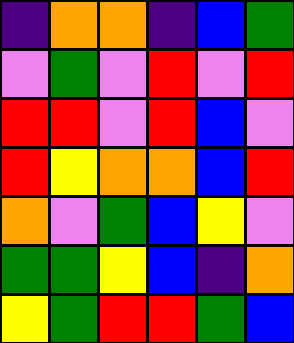[["indigo", "orange", "orange", "indigo", "blue", "green"], ["violet", "green", "violet", "red", "violet", "red"], ["red", "red", "violet", "red", "blue", "violet"], ["red", "yellow", "orange", "orange", "blue", "red"], ["orange", "violet", "green", "blue", "yellow", "violet"], ["green", "green", "yellow", "blue", "indigo", "orange"], ["yellow", "green", "red", "red", "green", "blue"]]